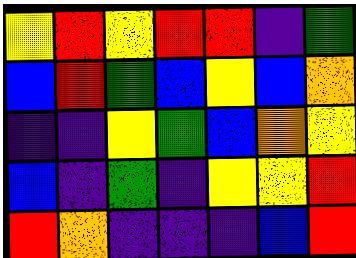[["yellow", "red", "yellow", "red", "red", "indigo", "green"], ["blue", "red", "green", "blue", "yellow", "blue", "orange"], ["indigo", "indigo", "yellow", "green", "blue", "orange", "yellow"], ["blue", "indigo", "green", "indigo", "yellow", "yellow", "red"], ["red", "orange", "indigo", "indigo", "indigo", "blue", "red"]]